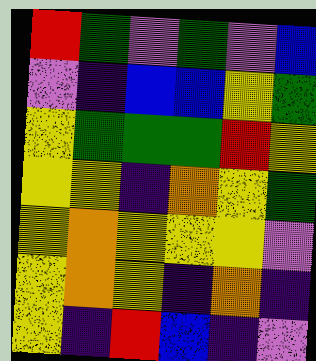[["red", "green", "violet", "green", "violet", "blue"], ["violet", "indigo", "blue", "blue", "yellow", "green"], ["yellow", "green", "green", "green", "red", "yellow"], ["yellow", "yellow", "indigo", "orange", "yellow", "green"], ["yellow", "orange", "yellow", "yellow", "yellow", "violet"], ["yellow", "orange", "yellow", "indigo", "orange", "indigo"], ["yellow", "indigo", "red", "blue", "indigo", "violet"]]